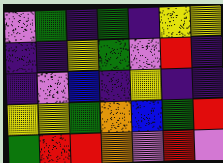[["violet", "green", "indigo", "green", "indigo", "yellow", "yellow"], ["indigo", "indigo", "yellow", "green", "violet", "red", "indigo"], ["indigo", "violet", "blue", "indigo", "yellow", "indigo", "indigo"], ["yellow", "yellow", "green", "orange", "blue", "green", "red"], ["green", "red", "red", "orange", "violet", "red", "violet"]]